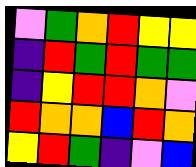[["violet", "green", "orange", "red", "yellow", "yellow"], ["indigo", "red", "green", "red", "green", "green"], ["indigo", "yellow", "red", "red", "orange", "violet"], ["red", "orange", "orange", "blue", "red", "orange"], ["yellow", "red", "green", "indigo", "violet", "blue"]]